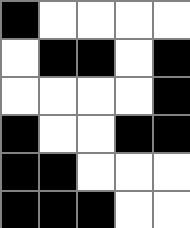[["black", "white", "white", "white", "white"], ["white", "black", "black", "white", "black"], ["white", "white", "white", "white", "black"], ["black", "white", "white", "black", "black"], ["black", "black", "white", "white", "white"], ["black", "black", "black", "white", "white"]]